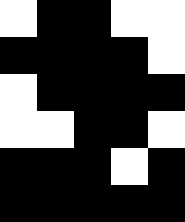[["white", "black", "black", "white", "white"], ["black", "black", "black", "black", "white"], ["white", "black", "black", "black", "black"], ["white", "white", "black", "black", "white"], ["black", "black", "black", "white", "black"], ["black", "black", "black", "black", "black"]]